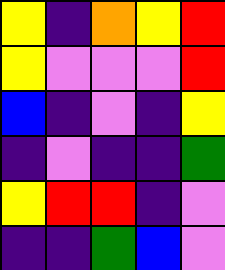[["yellow", "indigo", "orange", "yellow", "red"], ["yellow", "violet", "violet", "violet", "red"], ["blue", "indigo", "violet", "indigo", "yellow"], ["indigo", "violet", "indigo", "indigo", "green"], ["yellow", "red", "red", "indigo", "violet"], ["indigo", "indigo", "green", "blue", "violet"]]